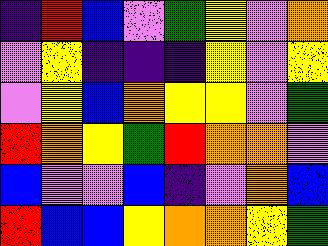[["indigo", "red", "blue", "violet", "green", "yellow", "violet", "orange"], ["violet", "yellow", "indigo", "indigo", "indigo", "yellow", "violet", "yellow"], ["violet", "yellow", "blue", "orange", "yellow", "yellow", "violet", "green"], ["red", "orange", "yellow", "green", "red", "orange", "orange", "violet"], ["blue", "violet", "violet", "blue", "indigo", "violet", "orange", "blue"], ["red", "blue", "blue", "yellow", "orange", "orange", "yellow", "green"]]